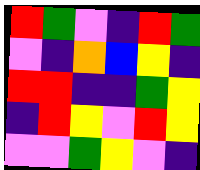[["red", "green", "violet", "indigo", "red", "green"], ["violet", "indigo", "orange", "blue", "yellow", "indigo"], ["red", "red", "indigo", "indigo", "green", "yellow"], ["indigo", "red", "yellow", "violet", "red", "yellow"], ["violet", "violet", "green", "yellow", "violet", "indigo"]]